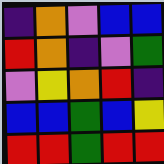[["indigo", "orange", "violet", "blue", "blue"], ["red", "orange", "indigo", "violet", "green"], ["violet", "yellow", "orange", "red", "indigo"], ["blue", "blue", "green", "blue", "yellow"], ["red", "red", "green", "red", "red"]]